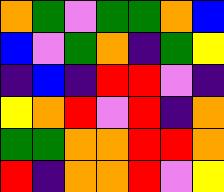[["orange", "green", "violet", "green", "green", "orange", "blue"], ["blue", "violet", "green", "orange", "indigo", "green", "yellow"], ["indigo", "blue", "indigo", "red", "red", "violet", "indigo"], ["yellow", "orange", "red", "violet", "red", "indigo", "orange"], ["green", "green", "orange", "orange", "red", "red", "orange"], ["red", "indigo", "orange", "orange", "red", "violet", "yellow"]]